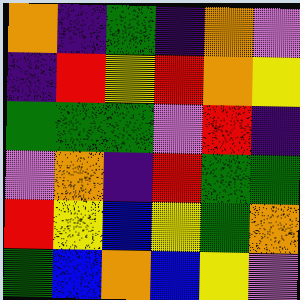[["orange", "indigo", "green", "indigo", "orange", "violet"], ["indigo", "red", "yellow", "red", "orange", "yellow"], ["green", "green", "green", "violet", "red", "indigo"], ["violet", "orange", "indigo", "red", "green", "green"], ["red", "yellow", "blue", "yellow", "green", "orange"], ["green", "blue", "orange", "blue", "yellow", "violet"]]